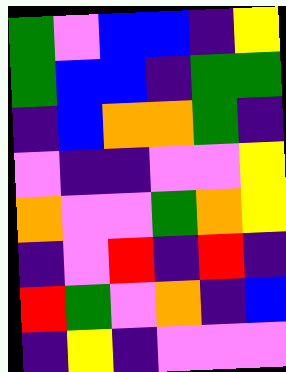[["green", "violet", "blue", "blue", "indigo", "yellow"], ["green", "blue", "blue", "indigo", "green", "green"], ["indigo", "blue", "orange", "orange", "green", "indigo"], ["violet", "indigo", "indigo", "violet", "violet", "yellow"], ["orange", "violet", "violet", "green", "orange", "yellow"], ["indigo", "violet", "red", "indigo", "red", "indigo"], ["red", "green", "violet", "orange", "indigo", "blue"], ["indigo", "yellow", "indigo", "violet", "violet", "violet"]]